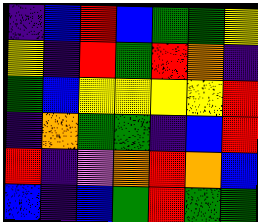[["indigo", "blue", "red", "blue", "green", "green", "yellow"], ["yellow", "indigo", "red", "green", "red", "orange", "indigo"], ["green", "blue", "yellow", "yellow", "yellow", "yellow", "red"], ["indigo", "orange", "green", "green", "indigo", "blue", "red"], ["red", "indigo", "violet", "orange", "red", "orange", "blue"], ["blue", "indigo", "blue", "green", "red", "green", "green"]]